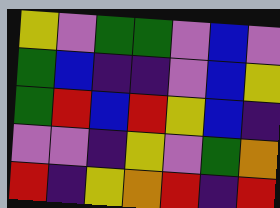[["yellow", "violet", "green", "green", "violet", "blue", "violet"], ["green", "blue", "indigo", "indigo", "violet", "blue", "yellow"], ["green", "red", "blue", "red", "yellow", "blue", "indigo"], ["violet", "violet", "indigo", "yellow", "violet", "green", "orange"], ["red", "indigo", "yellow", "orange", "red", "indigo", "red"]]